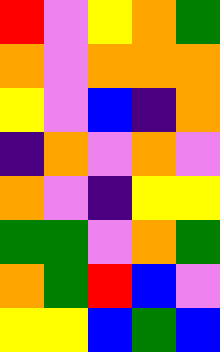[["red", "violet", "yellow", "orange", "green"], ["orange", "violet", "orange", "orange", "orange"], ["yellow", "violet", "blue", "indigo", "orange"], ["indigo", "orange", "violet", "orange", "violet"], ["orange", "violet", "indigo", "yellow", "yellow"], ["green", "green", "violet", "orange", "green"], ["orange", "green", "red", "blue", "violet"], ["yellow", "yellow", "blue", "green", "blue"]]